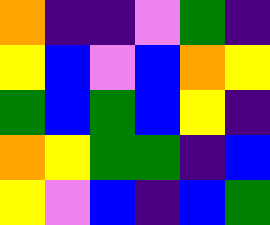[["orange", "indigo", "indigo", "violet", "green", "indigo"], ["yellow", "blue", "violet", "blue", "orange", "yellow"], ["green", "blue", "green", "blue", "yellow", "indigo"], ["orange", "yellow", "green", "green", "indigo", "blue"], ["yellow", "violet", "blue", "indigo", "blue", "green"]]